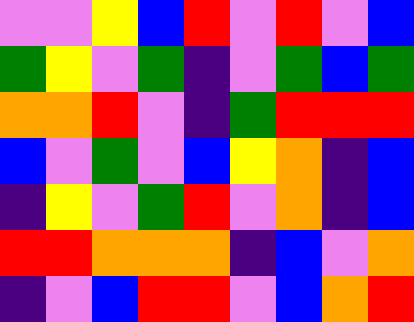[["violet", "violet", "yellow", "blue", "red", "violet", "red", "violet", "blue"], ["green", "yellow", "violet", "green", "indigo", "violet", "green", "blue", "green"], ["orange", "orange", "red", "violet", "indigo", "green", "red", "red", "red"], ["blue", "violet", "green", "violet", "blue", "yellow", "orange", "indigo", "blue"], ["indigo", "yellow", "violet", "green", "red", "violet", "orange", "indigo", "blue"], ["red", "red", "orange", "orange", "orange", "indigo", "blue", "violet", "orange"], ["indigo", "violet", "blue", "red", "red", "violet", "blue", "orange", "red"]]